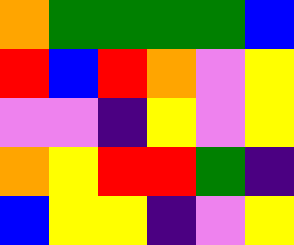[["orange", "green", "green", "green", "green", "blue"], ["red", "blue", "red", "orange", "violet", "yellow"], ["violet", "violet", "indigo", "yellow", "violet", "yellow"], ["orange", "yellow", "red", "red", "green", "indigo"], ["blue", "yellow", "yellow", "indigo", "violet", "yellow"]]